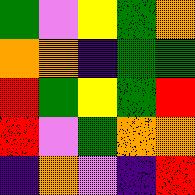[["green", "violet", "yellow", "green", "orange"], ["orange", "orange", "indigo", "green", "green"], ["red", "green", "yellow", "green", "red"], ["red", "violet", "green", "orange", "orange"], ["indigo", "orange", "violet", "indigo", "red"]]